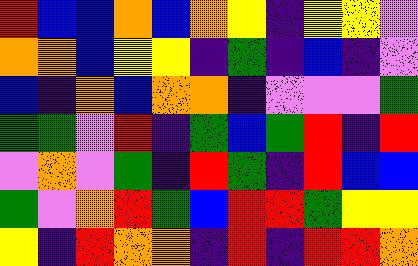[["red", "blue", "blue", "orange", "blue", "orange", "yellow", "indigo", "yellow", "yellow", "violet"], ["orange", "orange", "blue", "yellow", "yellow", "indigo", "green", "indigo", "blue", "indigo", "violet"], ["blue", "indigo", "orange", "blue", "orange", "orange", "indigo", "violet", "violet", "violet", "green"], ["green", "green", "violet", "red", "indigo", "green", "blue", "green", "red", "indigo", "red"], ["violet", "orange", "violet", "green", "indigo", "red", "green", "indigo", "red", "blue", "blue"], ["green", "violet", "orange", "red", "green", "blue", "red", "red", "green", "yellow", "yellow"], ["yellow", "indigo", "red", "orange", "orange", "indigo", "red", "indigo", "red", "red", "orange"]]